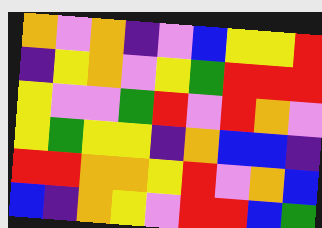[["orange", "violet", "orange", "indigo", "violet", "blue", "yellow", "yellow", "red"], ["indigo", "yellow", "orange", "violet", "yellow", "green", "red", "red", "red"], ["yellow", "violet", "violet", "green", "red", "violet", "red", "orange", "violet"], ["yellow", "green", "yellow", "yellow", "indigo", "orange", "blue", "blue", "indigo"], ["red", "red", "orange", "orange", "yellow", "red", "violet", "orange", "blue"], ["blue", "indigo", "orange", "yellow", "violet", "red", "red", "blue", "green"]]